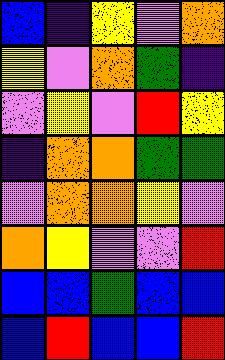[["blue", "indigo", "yellow", "violet", "orange"], ["yellow", "violet", "orange", "green", "indigo"], ["violet", "yellow", "violet", "red", "yellow"], ["indigo", "orange", "orange", "green", "green"], ["violet", "orange", "orange", "yellow", "violet"], ["orange", "yellow", "violet", "violet", "red"], ["blue", "blue", "green", "blue", "blue"], ["blue", "red", "blue", "blue", "red"]]